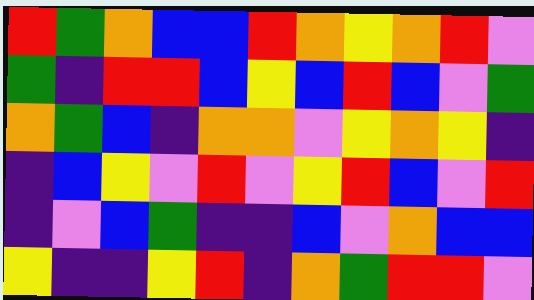[["red", "green", "orange", "blue", "blue", "red", "orange", "yellow", "orange", "red", "violet"], ["green", "indigo", "red", "red", "blue", "yellow", "blue", "red", "blue", "violet", "green"], ["orange", "green", "blue", "indigo", "orange", "orange", "violet", "yellow", "orange", "yellow", "indigo"], ["indigo", "blue", "yellow", "violet", "red", "violet", "yellow", "red", "blue", "violet", "red"], ["indigo", "violet", "blue", "green", "indigo", "indigo", "blue", "violet", "orange", "blue", "blue"], ["yellow", "indigo", "indigo", "yellow", "red", "indigo", "orange", "green", "red", "red", "violet"]]